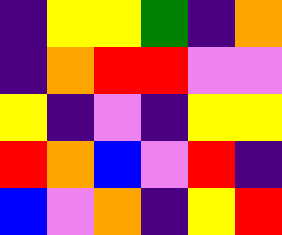[["indigo", "yellow", "yellow", "green", "indigo", "orange"], ["indigo", "orange", "red", "red", "violet", "violet"], ["yellow", "indigo", "violet", "indigo", "yellow", "yellow"], ["red", "orange", "blue", "violet", "red", "indigo"], ["blue", "violet", "orange", "indigo", "yellow", "red"]]